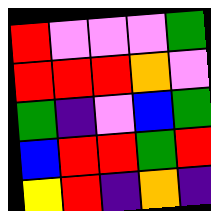[["red", "violet", "violet", "violet", "green"], ["red", "red", "red", "orange", "violet"], ["green", "indigo", "violet", "blue", "green"], ["blue", "red", "red", "green", "red"], ["yellow", "red", "indigo", "orange", "indigo"]]